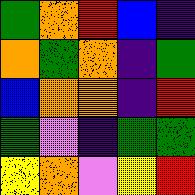[["green", "orange", "red", "blue", "indigo"], ["orange", "green", "orange", "indigo", "green"], ["blue", "orange", "orange", "indigo", "red"], ["green", "violet", "indigo", "green", "green"], ["yellow", "orange", "violet", "yellow", "red"]]